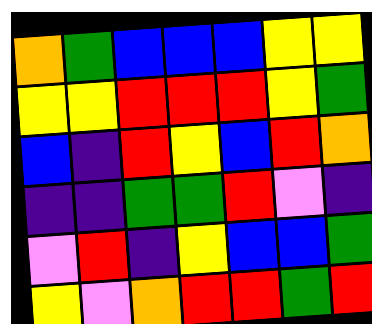[["orange", "green", "blue", "blue", "blue", "yellow", "yellow"], ["yellow", "yellow", "red", "red", "red", "yellow", "green"], ["blue", "indigo", "red", "yellow", "blue", "red", "orange"], ["indigo", "indigo", "green", "green", "red", "violet", "indigo"], ["violet", "red", "indigo", "yellow", "blue", "blue", "green"], ["yellow", "violet", "orange", "red", "red", "green", "red"]]